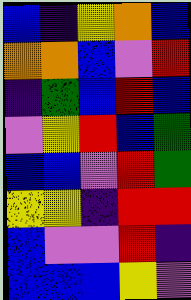[["blue", "indigo", "yellow", "orange", "blue"], ["orange", "orange", "blue", "violet", "red"], ["indigo", "green", "blue", "red", "blue"], ["violet", "yellow", "red", "blue", "green"], ["blue", "blue", "violet", "red", "green"], ["yellow", "yellow", "indigo", "red", "red"], ["blue", "violet", "violet", "red", "indigo"], ["blue", "blue", "blue", "yellow", "violet"]]